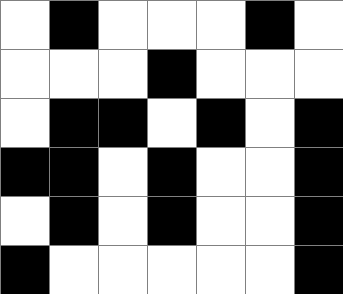[["white", "black", "white", "white", "white", "black", "white"], ["white", "white", "white", "black", "white", "white", "white"], ["white", "black", "black", "white", "black", "white", "black"], ["black", "black", "white", "black", "white", "white", "black"], ["white", "black", "white", "black", "white", "white", "black"], ["black", "white", "white", "white", "white", "white", "black"]]